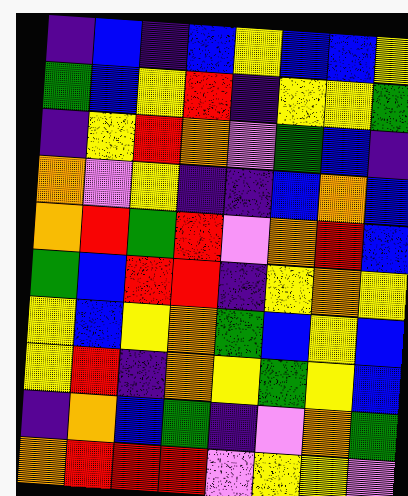[["indigo", "blue", "indigo", "blue", "yellow", "blue", "blue", "yellow"], ["green", "blue", "yellow", "red", "indigo", "yellow", "yellow", "green"], ["indigo", "yellow", "red", "orange", "violet", "green", "blue", "indigo"], ["orange", "violet", "yellow", "indigo", "indigo", "blue", "orange", "blue"], ["orange", "red", "green", "red", "violet", "orange", "red", "blue"], ["green", "blue", "red", "red", "indigo", "yellow", "orange", "yellow"], ["yellow", "blue", "yellow", "orange", "green", "blue", "yellow", "blue"], ["yellow", "red", "indigo", "orange", "yellow", "green", "yellow", "blue"], ["indigo", "orange", "blue", "green", "indigo", "violet", "orange", "green"], ["orange", "red", "red", "red", "violet", "yellow", "yellow", "violet"]]